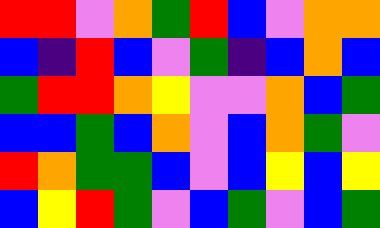[["red", "red", "violet", "orange", "green", "red", "blue", "violet", "orange", "orange"], ["blue", "indigo", "red", "blue", "violet", "green", "indigo", "blue", "orange", "blue"], ["green", "red", "red", "orange", "yellow", "violet", "violet", "orange", "blue", "green"], ["blue", "blue", "green", "blue", "orange", "violet", "blue", "orange", "green", "violet"], ["red", "orange", "green", "green", "blue", "violet", "blue", "yellow", "blue", "yellow"], ["blue", "yellow", "red", "green", "violet", "blue", "green", "violet", "blue", "green"]]